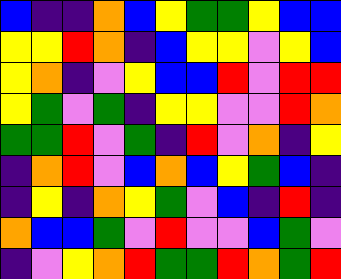[["blue", "indigo", "indigo", "orange", "blue", "yellow", "green", "green", "yellow", "blue", "blue"], ["yellow", "yellow", "red", "orange", "indigo", "blue", "yellow", "yellow", "violet", "yellow", "blue"], ["yellow", "orange", "indigo", "violet", "yellow", "blue", "blue", "red", "violet", "red", "red"], ["yellow", "green", "violet", "green", "indigo", "yellow", "yellow", "violet", "violet", "red", "orange"], ["green", "green", "red", "violet", "green", "indigo", "red", "violet", "orange", "indigo", "yellow"], ["indigo", "orange", "red", "violet", "blue", "orange", "blue", "yellow", "green", "blue", "indigo"], ["indigo", "yellow", "indigo", "orange", "yellow", "green", "violet", "blue", "indigo", "red", "indigo"], ["orange", "blue", "blue", "green", "violet", "red", "violet", "violet", "blue", "green", "violet"], ["indigo", "violet", "yellow", "orange", "red", "green", "green", "red", "orange", "green", "red"]]